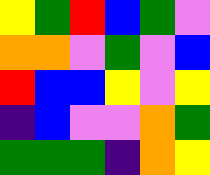[["yellow", "green", "red", "blue", "green", "violet"], ["orange", "orange", "violet", "green", "violet", "blue"], ["red", "blue", "blue", "yellow", "violet", "yellow"], ["indigo", "blue", "violet", "violet", "orange", "green"], ["green", "green", "green", "indigo", "orange", "yellow"]]